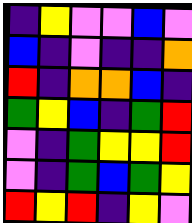[["indigo", "yellow", "violet", "violet", "blue", "violet"], ["blue", "indigo", "violet", "indigo", "indigo", "orange"], ["red", "indigo", "orange", "orange", "blue", "indigo"], ["green", "yellow", "blue", "indigo", "green", "red"], ["violet", "indigo", "green", "yellow", "yellow", "red"], ["violet", "indigo", "green", "blue", "green", "yellow"], ["red", "yellow", "red", "indigo", "yellow", "violet"]]